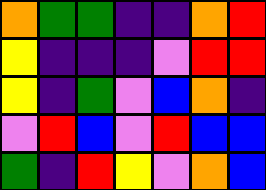[["orange", "green", "green", "indigo", "indigo", "orange", "red"], ["yellow", "indigo", "indigo", "indigo", "violet", "red", "red"], ["yellow", "indigo", "green", "violet", "blue", "orange", "indigo"], ["violet", "red", "blue", "violet", "red", "blue", "blue"], ["green", "indigo", "red", "yellow", "violet", "orange", "blue"]]